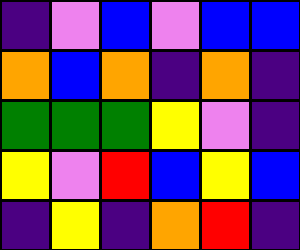[["indigo", "violet", "blue", "violet", "blue", "blue"], ["orange", "blue", "orange", "indigo", "orange", "indigo"], ["green", "green", "green", "yellow", "violet", "indigo"], ["yellow", "violet", "red", "blue", "yellow", "blue"], ["indigo", "yellow", "indigo", "orange", "red", "indigo"]]